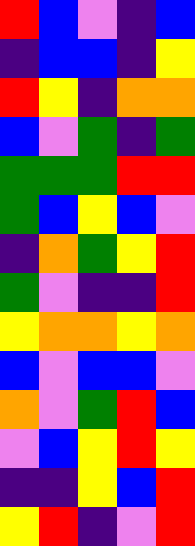[["red", "blue", "violet", "indigo", "blue"], ["indigo", "blue", "blue", "indigo", "yellow"], ["red", "yellow", "indigo", "orange", "orange"], ["blue", "violet", "green", "indigo", "green"], ["green", "green", "green", "red", "red"], ["green", "blue", "yellow", "blue", "violet"], ["indigo", "orange", "green", "yellow", "red"], ["green", "violet", "indigo", "indigo", "red"], ["yellow", "orange", "orange", "yellow", "orange"], ["blue", "violet", "blue", "blue", "violet"], ["orange", "violet", "green", "red", "blue"], ["violet", "blue", "yellow", "red", "yellow"], ["indigo", "indigo", "yellow", "blue", "red"], ["yellow", "red", "indigo", "violet", "red"]]